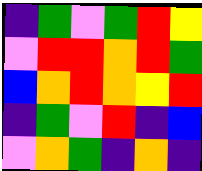[["indigo", "green", "violet", "green", "red", "yellow"], ["violet", "red", "red", "orange", "red", "green"], ["blue", "orange", "red", "orange", "yellow", "red"], ["indigo", "green", "violet", "red", "indigo", "blue"], ["violet", "orange", "green", "indigo", "orange", "indigo"]]